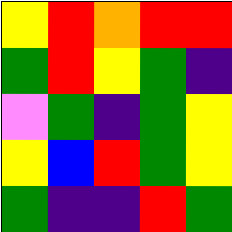[["yellow", "red", "orange", "red", "red"], ["green", "red", "yellow", "green", "indigo"], ["violet", "green", "indigo", "green", "yellow"], ["yellow", "blue", "red", "green", "yellow"], ["green", "indigo", "indigo", "red", "green"]]